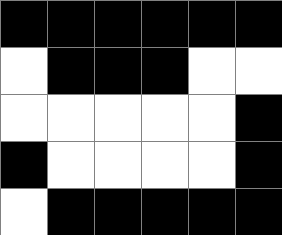[["black", "black", "black", "black", "black", "black"], ["white", "black", "black", "black", "white", "white"], ["white", "white", "white", "white", "white", "black"], ["black", "white", "white", "white", "white", "black"], ["white", "black", "black", "black", "black", "black"]]